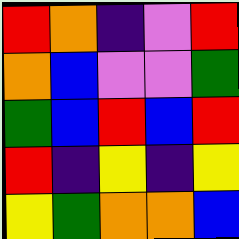[["red", "orange", "indigo", "violet", "red"], ["orange", "blue", "violet", "violet", "green"], ["green", "blue", "red", "blue", "red"], ["red", "indigo", "yellow", "indigo", "yellow"], ["yellow", "green", "orange", "orange", "blue"]]